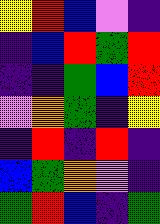[["yellow", "red", "blue", "violet", "indigo"], ["indigo", "blue", "red", "green", "red"], ["indigo", "indigo", "green", "blue", "red"], ["violet", "orange", "green", "indigo", "yellow"], ["indigo", "red", "indigo", "red", "indigo"], ["blue", "green", "orange", "violet", "indigo"], ["green", "red", "blue", "indigo", "green"]]